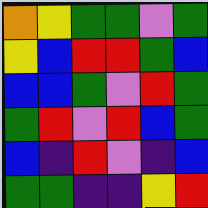[["orange", "yellow", "green", "green", "violet", "green"], ["yellow", "blue", "red", "red", "green", "blue"], ["blue", "blue", "green", "violet", "red", "green"], ["green", "red", "violet", "red", "blue", "green"], ["blue", "indigo", "red", "violet", "indigo", "blue"], ["green", "green", "indigo", "indigo", "yellow", "red"]]